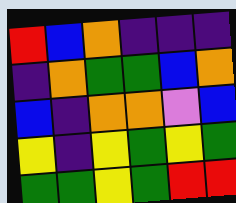[["red", "blue", "orange", "indigo", "indigo", "indigo"], ["indigo", "orange", "green", "green", "blue", "orange"], ["blue", "indigo", "orange", "orange", "violet", "blue"], ["yellow", "indigo", "yellow", "green", "yellow", "green"], ["green", "green", "yellow", "green", "red", "red"]]